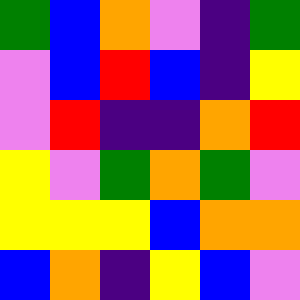[["green", "blue", "orange", "violet", "indigo", "green"], ["violet", "blue", "red", "blue", "indigo", "yellow"], ["violet", "red", "indigo", "indigo", "orange", "red"], ["yellow", "violet", "green", "orange", "green", "violet"], ["yellow", "yellow", "yellow", "blue", "orange", "orange"], ["blue", "orange", "indigo", "yellow", "blue", "violet"]]